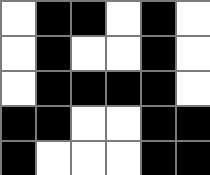[["white", "black", "black", "white", "black", "white"], ["white", "black", "white", "white", "black", "white"], ["white", "black", "black", "black", "black", "white"], ["black", "black", "white", "white", "black", "black"], ["black", "white", "white", "white", "black", "black"]]